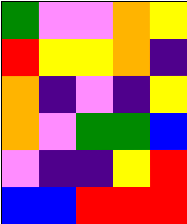[["green", "violet", "violet", "orange", "yellow"], ["red", "yellow", "yellow", "orange", "indigo"], ["orange", "indigo", "violet", "indigo", "yellow"], ["orange", "violet", "green", "green", "blue"], ["violet", "indigo", "indigo", "yellow", "red"], ["blue", "blue", "red", "red", "red"]]